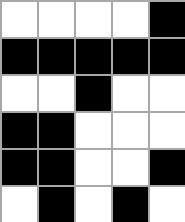[["white", "white", "white", "white", "black"], ["black", "black", "black", "black", "black"], ["white", "white", "black", "white", "white"], ["black", "black", "white", "white", "white"], ["black", "black", "white", "white", "black"], ["white", "black", "white", "black", "white"]]